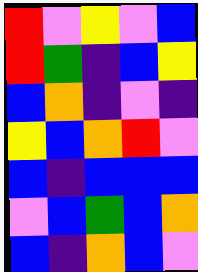[["red", "violet", "yellow", "violet", "blue"], ["red", "green", "indigo", "blue", "yellow"], ["blue", "orange", "indigo", "violet", "indigo"], ["yellow", "blue", "orange", "red", "violet"], ["blue", "indigo", "blue", "blue", "blue"], ["violet", "blue", "green", "blue", "orange"], ["blue", "indigo", "orange", "blue", "violet"]]